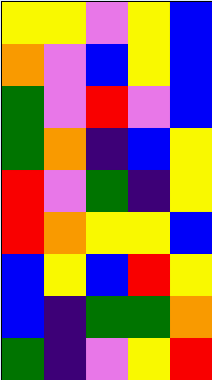[["yellow", "yellow", "violet", "yellow", "blue"], ["orange", "violet", "blue", "yellow", "blue"], ["green", "violet", "red", "violet", "blue"], ["green", "orange", "indigo", "blue", "yellow"], ["red", "violet", "green", "indigo", "yellow"], ["red", "orange", "yellow", "yellow", "blue"], ["blue", "yellow", "blue", "red", "yellow"], ["blue", "indigo", "green", "green", "orange"], ["green", "indigo", "violet", "yellow", "red"]]